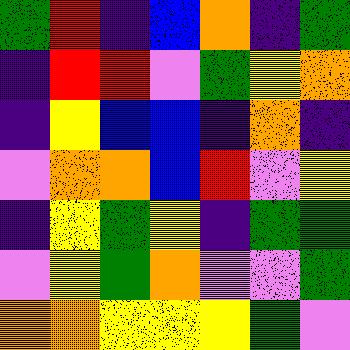[["green", "red", "indigo", "blue", "orange", "indigo", "green"], ["indigo", "red", "red", "violet", "green", "yellow", "orange"], ["indigo", "yellow", "blue", "blue", "indigo", "orange", "indigo"], ["violet", "orange", "orange", "blue", "red", "violet", "yellow"], ["indigo", "yellow", "green", "yellow", "indigo", "green", "green"], ["violet", "yellow", "green", "orange", "violet", "violet", "green"], ["orange", "orange", "yellow", "yellow", "yellow", "green", "violet"]]